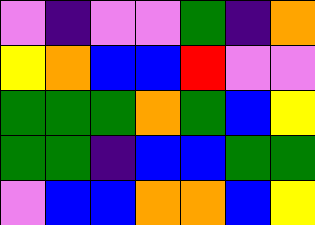[["violet", "indigo", "violet", "violet", "green", "indigo", "orange"], ["yellow", "orange", "blue", "blue", "red", "violet", "violet"], ["green", "green", "green", "orange", "green", "blue", "yellow"], ["green", "green", "indigo", "blue", "blue", "green", "green"], ["violet", "blue", "blue", "orange", "orange", "blue", "yellow"]]